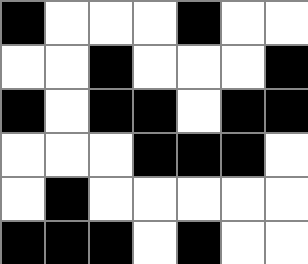[["black", "white", "white", "white", "black", "white", "white"], ["white", "white", "black", "white", "white", "white", "black"], ["black", "white", "black", "black", "white", "black", "black"], ["white", "white", "white", "black", "black", "black", "white"], ["white", "black", "white", "white", "white", "white", "white"], ["black", "black", "black", "white", "black", "white", "white"]]